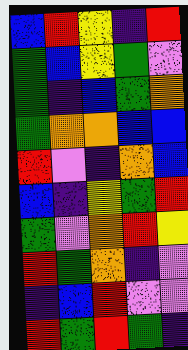[["blue", "red", "yellow", "indigo", "red"], ["green", "blue", "yellow", "green", "violet"], ["green", "indigo", "blue", "green", "orange"], ["green", "orange", "orange", "blue", "blue"], ["red", "violet", "indigo", "orange", "blue"], ["blue", "indigo", "yellow", "green", "red"], ["green", "violet", "orange", "red", "yellow"], ["red", "green", "orange", "indigo", "violet"], ["indigo", "blue", "red", "violet", "violet"], ["red", "green", "red", "green", "indigo"]]